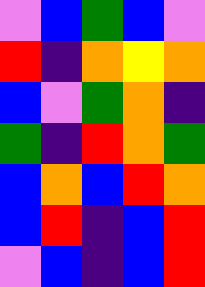[["violet", "blue", "green", "blue", "violet"], ["red", "indigo", "orange", "yellow", "orange"], ["blue", "violet", "green", "orange", "indigo"], ["green", "indigo", "red", "orange", "green"], ["blue", "orange", "blue", "red", "orange"], ["blue", "red", "indigo", "blue", "red"], ["violet", "blue", "indigo", "blue", "red"]]